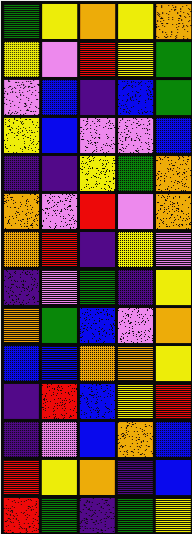[["green", "yellow", "orange", "yellow", "orange"], ["yellow", "violet", "red", "yellow", "green"], ["violet", "blue", "indigo", "blue", "green"], ["yellow", "blue", "violet", "violet", "blue"], ["indigo", "indigo", "yellow", "green", "orange"], ["orange", "violet", "red", "violet", "orange"], ["orange", "red", "indigo", "yellow", "violet"], ["indigo", "violet", "green", "indigo", "yellow"], ["orange", "green", "blue", "violet", "orange"], ["blue", "blue", "orange", "orange", "yellow"], ["indigo", "red", "blue", "yellow", "red"], ["indigo", "violet", "blue", "orange", "blue"], ["red", "yellow", "orange", "indigo", "blue"], ["red", "green", "indigo", "green", "yellow"]]